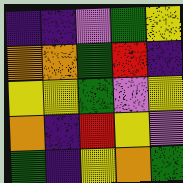[["indigo", "indigo", "violet", "green", "yellow"], ["orange", "orange", "green", "red", "indigo"], ["yellow", "yellow", "green", "violet", "yellow"], ["orange", "indigo", "red", "yellow", "violet"], ["green", "indigo", "yellow", "orange", "green"]]